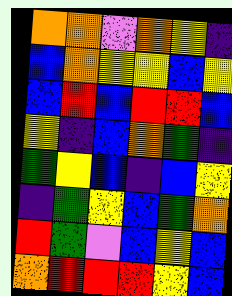[["orange", "orange", "violet", "orange", "yellow", "indigo"], ["blue", "orange", "yellow", "yellow", "blue", "yellow"], ["blue", "red", "blue", "red", "red", "blue"], ["yellow", "indigo", "blue", "orange", "green", "indigo"], ["green", "yellow", "blue", "indigo", "blue", "yellow"], ["indigo", "green", "yellow", "blue", "green", "orange"], ["red", "green", "violet", "blue", "yellow", "blue"], ["orange", "red", "red", "red", "yellow", "blue"]]